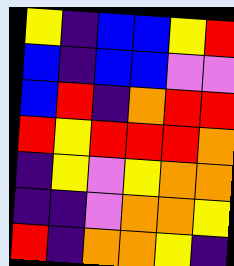[["yellow", "indigo", "blue", "blue", "yellow", "red"], ["blue", "indigo", "blue", "blue", "violet", "violet"], ["blue", "red", "indigo", "orange", "red", "red"], ["red", "yellow", "red", "red", "red", "orange"], ["indigo", "yellow", "violet", "yellow", "orange", "orange"], ["indigo", "indigo", "violet", "orange", "orange", "yellow"], ["red", "indigo", "orange", "orange", "yellow", "indigo"]]